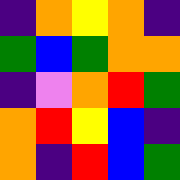[["indigo", "orange", "yellow", "orange", "indigo"], ["green", "blue", "green", "orange", "orange"], ["indigo", "violet", "orange", "red", "green"], ["orange", "red", "yellow", "blue", "indigo"], ["orange", "indigo", "red", "blue", "green"]]